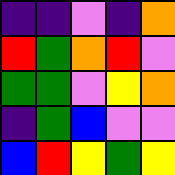[["indigo", "indigo", "violet", "indigo", "orange"], ["red", "green", "orange", "red", "violet"], ["green", "green", "violet", "yellow", "orange"], ["indigo", "green", "blue", "violet", "violet"], ["blue", "red", "yellow", "green", "yellow"]]